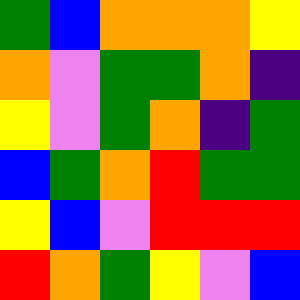[["green", "blue", "orange", "orange", "orange", "yellow"], ["orange", "violet", "green", "green", "orange", "indigo"], ["yellow", "violet", "green", "orange", "indigo", "green"], ["blue", "green", "orange", "red", "green", "green"], ["yellow", "blue", "violet", "red", "red", "red"], ["red", "orange", "green", "yellow", "violet", "blue"]]